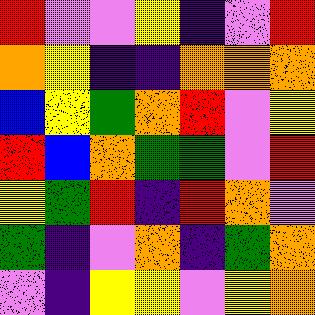[["red", "violet", "violet", "yellow", "indigo", "violet", "red"], ["orange", "yellow", "indigo", "indigo", "orange", "orange", "orange"], ["blue", "yellow", "green", "orange", "red", "violet", "yellow"], ["red", "blue", "orange", "green", "green", "violet", "red"], ["yellow", "green", "red", "indigo", "red", "orange", "violet"], ["green", "indigo", "violet", "orange", "indigo", "green", "orange"], ["violet", "indigo", "yellow", "yellow", "violet", "yellow", "orange"]]